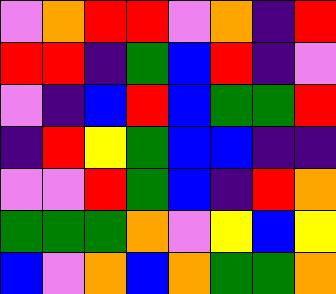[["violet", "orange", "red", "red", "violet", "orange", "indigo", "red"], ["red", "red", "indigo", "green", "blue", "red", "indigo", "violet"], ["violet", "indigo", "blue", "red", "blue", "green", "green", "red"], ["indigo", "red", "yellow", "green", "blue", "blue", "indigo", "indigo"], ["violet", "violet", "red", "green", "blue", "indigo", "red", "orange"], ["green", "green", "green", "orange", "violet", "yellow", "blue", "yellow"], ["blue", "violet", "orange", "blue", "orange", "green", "green", "orange"]]